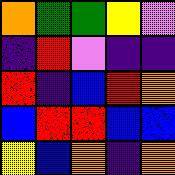[["orange", "green", "green", "yellow", "violet"], ["indigo", "red", "violet", "indigo", "indigo"], ["red", "indigo", "blue", "red", "orange"], ["blue", "red", "red", "blue", "blue"], ["yellow", "blue", "orange", "indigo", "orange"]]